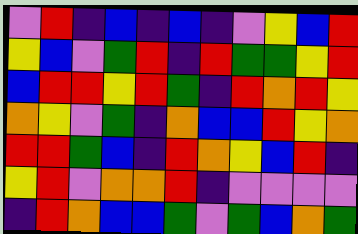[["violet", "red", "indigo", "blue", "indigo", "blue", "indigo", "violet", "yellow", "blue", "red"], ["yellow", "blue", "violet", "green", "red", "indigo", "red", "green", "green", "yellow", "red"], ["blue", "red", "red", "yellow", "red", "green", "indigo", "red", "orange", "red", "yellow"], ["orange", "yellow", "violet", "green", "indigo", "orange", "blue", "blue", "red", "yellow", "orange"], ["red", "red", "green", "blue", "indigo", "red", "orange", "yellow", "blue", "red", "indigo"], ["yellow", "red", "violet", "orange", "orange", "red", "indigo", "violet", "violet", "violet", "violet"], ["indigo", "red", "orange", "blue", "blue", "green", "violet", "green", "blue", "orange", "green"]]